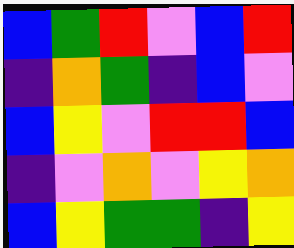[["blue", "green", "red", "violet", "blue", "red"], ["indigo", "orange", "green", "indigo", "blue", "violet"], ["blue", "yellow", "violet", "red", "red", "blue"], ["indigo", "violet", "orange", "violet", "yellow", "orange"], ["blue", "yellow", "green", "green", "indigo", "yellow"]]